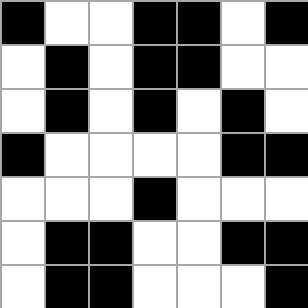[["black", "white", "white", "black", "black", "white", "black"], ["white", "black", "white", "black", "black", "white", "white"], ["white", "black", "white", "black", "white", "black", "white"], ["black", "white", "white", "white", "white", "black", "black"], ["white", "white", "white", "black", "white", "white", "white"], ["white", "black", "black", "white", "white", "black", "black"], ["white", "black", "black", "white", "white", "white", "black"]]